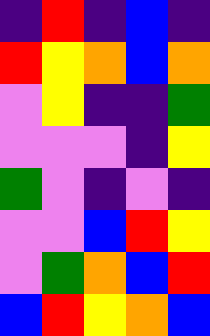[["indigo", "red", "indigo", "blue", "indigo"], ["red", "yellow", "orange", "blue", "orange"], ["violet", "yellow", "indigo", "indigo", "green"], ["violet", "violet", "violet", "indigo", "yellow"], ["green", "violet", "indigo", "violet", "indigo"], ["violet", "violet", "blue", "red", "yellow"], ["violet", "green", "orange", "blue", "red"], ["blue", "red", "yellow", "orange", "blue"]]